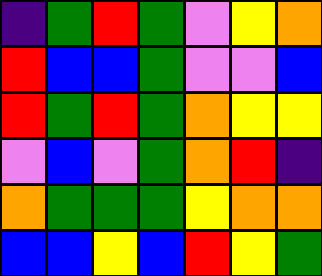[["indigo", "green", "red", "green", "violet", "yellow", "orange"], ["red", "blue", "blue", "green", "violet", "violet", "blue"], ["red", "green", "red", "green", "orange", "yellow", "yellow"], ["violet", "blue", "violet", "green", "orange", "red", "indigo"], ["orange", "green", "green", "green", "yellow", "orange", "orange"], ["blue", "blue", "yellow", "blue", "red", "yellow", "green"]]